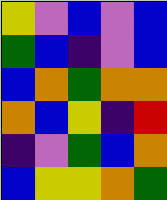[["yellow", "violet", "blue", "violet", "blue"], ["green", "blue", "indigo", "violet", "blue"], ["blue", "orange", "green", "orange", "orange"], ["orange", "blue", "yellow", "indigo", "red"], ["indigo", "violet", "green", "blue", "orange"], ["blue", "yellow", "yellow", "orange", "green"]]